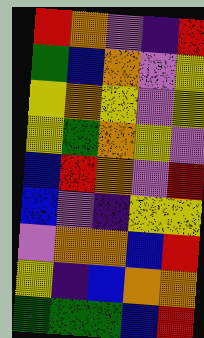[["red", "orange", "violet", "indigo", "red"], ["green", "blue", "orange", "violet", "yellow"], ["yellow", "orange", "yellow", "violet", "yellow"], ["yellow", "green", "orange", "yellow", "violet"], ["blue", "red", "orange", "violet", "red"], ["blue", "violet", "indigo", "yellow", "yellow"], ["violet", "orange", "orange", "blue", "red"], ["yellow", "indigo", "blue", "orange", "orange"], ["green", "green", "green", "blue", "red"]]